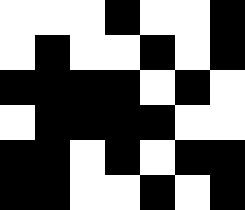[["white", "white", "white", "black", "white", "white", "black"], ["white", "black", "white", "white", "black", "white", "black"], ["black", "black", "black", "black", "white", "black", "white"], ["white", "black", "black", "black", "black", "white", "white"], ["black", "black", "white", "black", "white", "black", "black"], ["black", "black", "white", "white", "black", "white", "black"]]